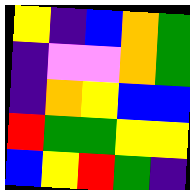[["yellow", "indigo", "blue", "orange", "green"], ["indigo", "violet", "violet", "orange", "green"], ["indigo", "orange", "yellow", "blue", "blue"], ["red", "green", "green", "yellow", "yellow"], ["blue", "yellow", "red", "green", "indigo"]]